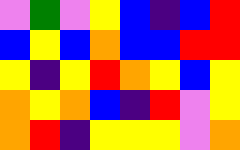[["violet", "green", "violet", "yellow", "blue", "indigo", "blue", "red"], ["blue", "yellow", "blue", "orange", "blue", "blue", "red", "red"], ["yellow", "indigo", "yellow", "red", "orange", "yellow", "blue", "yellow"], ["orange", "yellow", "orange", "blue", "indigo", "red", "violet", "yellow"], ["orange", "red", "indigo", "yellow", "yellow", "yellow", "violet", "orange"]]